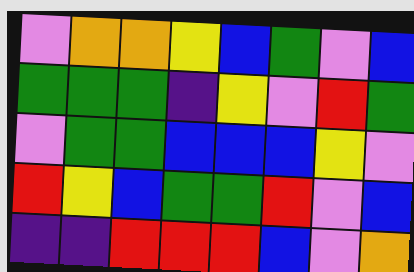[["violet", "orange", "orange", "yellow", "blue", "green", "violet", "blue"], ["green", "green", "green", "indigo", "yellow", "violet", "red", "green"], ["violet", "green", "green", "blue", "blue", "blue", "yellow", "violet"], ["red", "yellow", "blue", "green", "green", "red", "violet", "blue"], ["indigo", "indigo", "red", "red", "red", "blue", "violet", "orange"]]